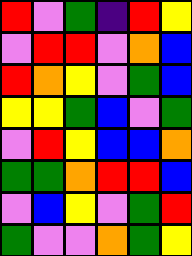[["red", "violet", "green", "indigo", "red", "yellow"], ["violet", "red", "red", "violet", "orange", "blue"], ["red", "orange", "yellow", "violet", "green", "blue"], ["yellow", "yellow", "green", "blue", "violet", "green"], ["violet", "red", "yellow", "blue", "blue", "orange"], ["green", "green", "orange", "red", "red", "blue"], ["violet", "blue", "yellow", "violet", "green", "red"], ["green", "violet", "violet", "orange", "green", "yellow"]]